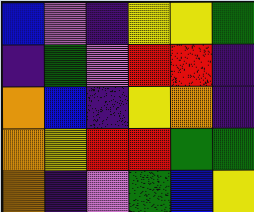[["blue", "violet", "indigo", "yellow", "yellow", "green"], ["indigo", "green", "violet", "red", "red", "indigo"], ["orange", "blue", "indigo", "yellow", "orange", "indigo"], ["orange", "yellow", "red", "red", "green", "green"], ["orange", "indigo", "violet", "green", "blue", "yellow"]]